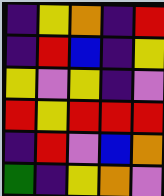[["indigo", "yellow", "orange", "indigo", "red"], ["indigo", "red", "blue", "indigo", "yellow"], ["yellow", "violet", "yellow", "indigo", "violet"], ["red", "yellow", "red", "red", "red"], ["indigo", "red", "violet", "blue", "orange"], ["green", "indigo", "yellow", "orange", "violet"]]